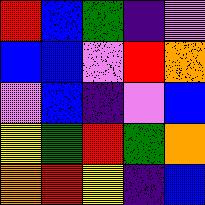[["red", "blue", "green", "indigo", "violet"], ["blue", "blue", "violet", "red", "orange"], ["violet", "blue", "indigo", "violet", "blue"], ["yellow", "green", "red", "green", "orange"], ["orange", "red", "yellow", "indigo", "blue"]]